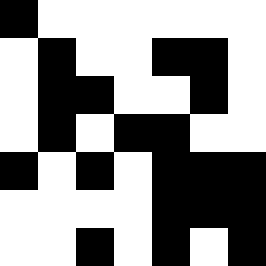[["black", "white", "white", "white", "white", "white", "white"], ["white", "black", "white", "white", "black", "black", "white"], ["white", "black", "black", "white", "white", "black", "white"], ["white", "black", "white", "black", "black", "white", "white"], ["black", "white", "black", "white", "black", "black", "black"], ["white", "white", "white", "white", "black", "black", "black"], ["white", "white", "black", "white", "black", "white", "black"]]